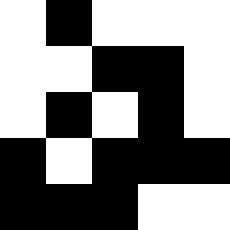[["white", "black", "white", "white", "white"], ["white", "white", "black", "black", "white"], ["white", "black", "white", "black", "white"], ["black", "white", "black", "black", "black"], ["black", "black", "black", "white", "white"]]